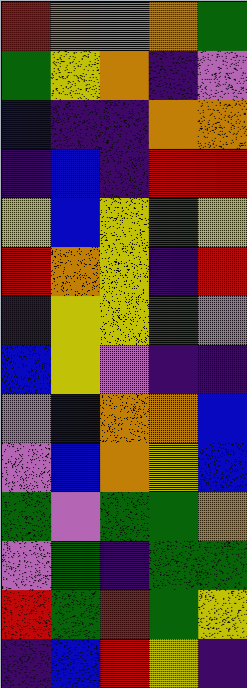[["red", "orange", "violet", "orange", "green"], ["green", "yellow", "orange", "indigo", "violet"], ["blue", "indigo", "indigo", "orange", "orange"], ["indigo", "blue", "indigo", "red", "red"], ["yellow", "blue", "yellow", "green", "yellow"], ["red", "orange", "yellow", "indigo", "red"], ["indigo", "yellow", "yellow", "green", "violet"], ["blue", "yellow", "violet", "indigo", "indigo"], ["violet", "blue", "orange", "orange", "blue"], ["violet", "blue", "orange", "yellow", "blue"], ["green", "violet", "green", "green", "orange"], ["violet", "green", "indigo", "green", "green"], ["red", "green", "red", "green", "yellow"], ["indigo", "blue", "red", "yellow", "indigo"]]